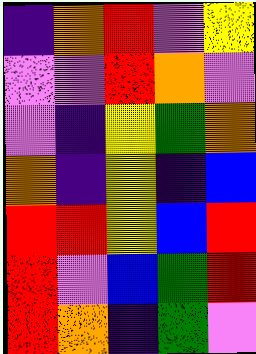[["indigo", "orange", "red", "violet", "yellow"], ["violet", "violet", "red", "orange", "violet"], ["violet", "indigo", "yellow", "green", "orange"], ["orange", "indigo", "yellow", "indigo", "blue"], ["red", "red", "yellow", "blue", "red"], ["red", "violet", "blue", "green", "red"], ["red", "orange", "indigo", "green", "violet"]]